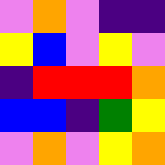[["violet", "orange", "violet", "indigo", "indigo"], ["yellow", "blue", "violet", "yellow", "violet"], ["indigo", "red", "red", "red", "orange"], ["blue", "blue", "indigo", "green", "yellow"], ["violet", "orange", "violet", "yellow", "orange"]]